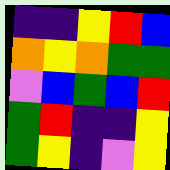[["indigo", "indigo", "yellow", "red", "blue"], ["orange", "yellow", "orange", "green", "green"], ["violet", "blue", "green", "blue", "red"], ["green", "red", "indigo", "indigo", "yellow"], ["green", "yellow", "indigo", "violet", "yellow"]]